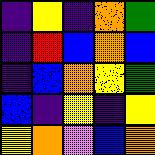[["indigo", "yellow", "indigo", "orange", "green"], ["indigo", "red", "blue", "orange", "blue"], ["indigo", "blue", "orange", "yellow", "green"], ["blue", "indigo", "yellow", "indigo", "yellow"], ["yellow", "orange", "violet", "blue", "orange"]]